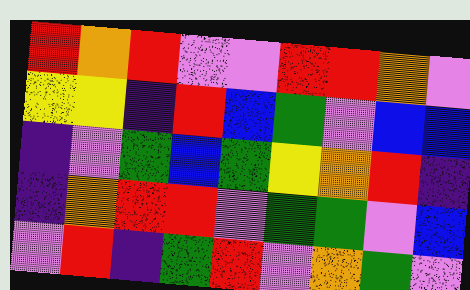[["red", "orange", "red", "violet", "violet", "red", "red", "orange", "violet"], ["yellow", "yellow", "indigo", "red", "blue", "green", "violet", "blue", "blue"], ["indigo", "violet", "green", "blue", "green", "yellow", "orange", "red", "indigo"], ["indigo", "orange", "red", "red", "violet", "green", "green", "violet", "blue"], ["violet", "red", "indigo", "green", "red", "violet", "orange", "green", "violet"]]